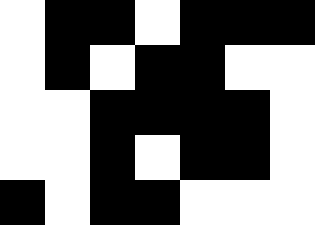[["white", "black", "black", "white", "black", "black", "black"], ["white", "black", "white", "black", "black", "white", "white"], ["white", "white", "black", "black", "black", "black", "white"], ["white", "white", "black", "white", "black", "black", "white"], ["black", "white", "black", "black", "white", "white", "white"]]